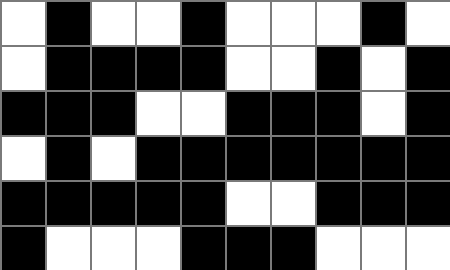[["white", "black", "white", "white", "black", "white", "white", "white", "black", "white"], ["white", "black", "black", "black", "black", "white", "white", "black", "white", "black"], ["black", "black", "black", "white", "white", "black", "black", "black", "white", "black"], ["white", "black", "white", "black", "black", "black", "black", "black", "black", "black"], ["black", "black", "black", "black", "black", "white", "white", "black", "black", "black"], ["black", "white", "white", "white", "black", "black", "black", "white", "white", "white"]]